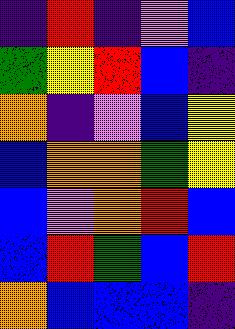[["indigo", "red", "indigo", "violet", "blue"], ["green", "yellow", "red", "blue", "indigo"], ["orange", "indigo", "violet", "blue", "yellow"], ["blue", "orange", "orange", "green", "yellow"], ["blue", "violet", "orange", "red", "blue"], ["blue", "red", "green", "blue", "red"], ["orange", "blue", "blue", "blue", "indigo"]]